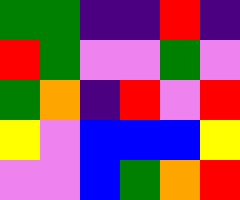[["green", "green", "indigo", "indigo", "red", "indigo"], ["red", "green", "violet", "violet", "green", "violet"], ["green", "orange", "indigo", "red", "violet", "red"], ["yellow", "violet", "blue", "blue", "blue", "yellow"], ["violet", "violet", "blue", "green", "orange", "red"]]